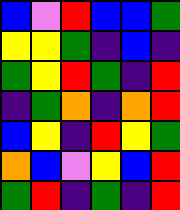[["blue", "violet", "red", "blue", "blue", "green"], ["yellow", "yellow", "green", "indigo", "blue", "indigo"], ["green", "yellow", "red", "green", "indigo", "red"], ["indigo", "green", "orange", "indigo", "orange", "red"], ["blue", "yellow", "indigo", "red", "yellow", "green"], ["orange", "blue", "violet", "yellow", "blue", "red"], ["green", "red", "indigo", "green", "indigo", "red"]]